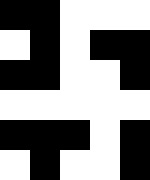[["black", "black", "white", "white", "white"], ["white", "black", "white", "black", "black"], ["black", "black", "white", "white", "black"], ["white", "white", "white", "white", "white"], ["black", "black", "black", "white", "black"], ["white", "black", "white", "white", "black"]]